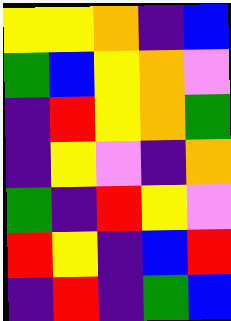[["yellow", "yellow", "orange", "indigo", "blue"], ["green", "blue", "yellow", "orange", "violet"], ["indigo", "red", "yellow", "orange", "green"], ["indigo", "yellow", "violet", "indigo", "orange"], ["green", "indigo", "red", "yellow", "violet"], ["red", "yellow", "indigo", "blue", "red"], ["indigo", "red", "indigo", "green", "blue"]]